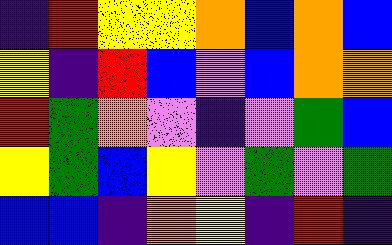[["indigo", "red", "yellow", "yellow", "orange", "blue", "orange", "blue"], ["yellow", "indigo", "red", "blue", "violet", "blue", "orange", "orange"], ["red", "green", "orange", "violet", "indigo", "violet", "green", "blue"], ["yellow", "green", "blue", "yellow", "violet", "green", "violet", "green"], ["blue", "blue", "indigo", "orange", "yellow", "indigo", "red", "indigo"]]